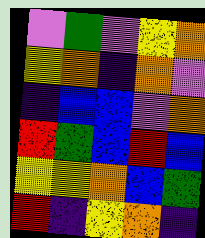[["violet", "green", "violet", "yellow", "orange"], ["yellow", "orange", "indigo", "orange", "violet"], ["indigo", "blue", "blue", "violet", "orange"], ["red", "green", "blue", "red", "blue"], ["yellow", "yellow", "orange", "blue", "green"], ["red", "indigo", "yellow", "orange", "indigo"]]